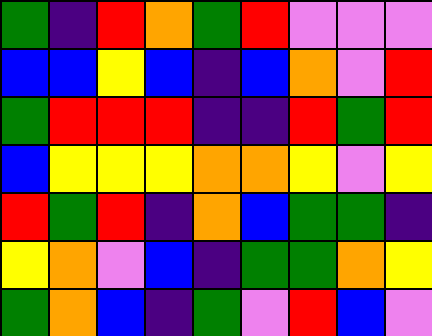[["green", "indigo", "red", "orange", "green", "red", "violet", "violet", "violet"], ["blue", "blue", "yellow", "blue", "indigo", "blue", "orange", "violet", "red"], ["green", "red", "red", "red", "indigo", "indigo", "red", "green", "red"], ["blue", "yellow", "yellow", "yellow", "orange", "orange", "yellow", "violet", "yellow"], ["red", "green", "red", "indigo", "orange", "blue", "green", "green", "indigo"], ["yellow", "orange", "violet", "blue", "indigo", "green", "green", "orange", "yellow"], ["green", "orange", "blue", "indigo", "green", "violet", "red", "blue", "violet"]]